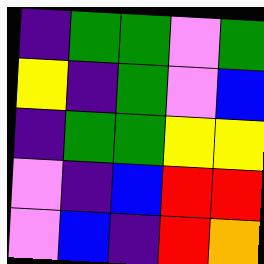[["indigo", "green", "green", "violet", "green"], ["yellow", "indigo", "green", "violet", "blue"], ["indigo", "green", "green", "yellow", "yellow"], ["violet", "indigo", "blue", "red", "red"], ["violet", "blue", "indigo", "red", "orange"]]